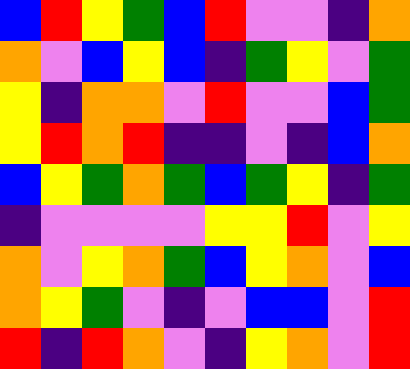[["blue", "red", "yellow", "green", "blue", "red", "violet", "violet", "indigo", "orange"], ["orange", "violet", "blue", "yellow", "blue", "indigo", "green", "yellow", "violet", "green"], ["yellow", "indigo", "orange", "orange", "violet", "red", "violet", "violet", "blue", "green"], ["yellow", "red", "orange", "red", "indigo", "indigo", "violet", "indigo", "blue", "orange"], ["blue", "yellow", "green", "orange", "green", "blue", "green", "yellow", "indigo", "green"], ["indigo", "violet", "violet", "violet", "violet", "yellow", "yellow", "red", "violet", "yellow"], ["orange", "violet", "yellow", "orange", "green", "blue", "yellow", "orange", "violet", "blue"], ["orange", "yellow", "green", "violet", "indigo", "violet", "blue", "blue", "violet", "red"], ["red", "indigo", "red", "orange", "violet", "indigo", "yellow", "orange", "violet", "red"]]